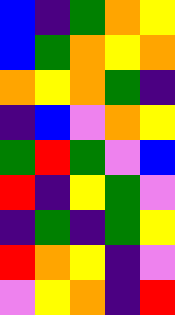[["blue", "indigo", "green", "orange", "yellow"], ["blue", "green", "orange", "yellow", "orange"], ["orange", "yellow", "orange", "green", "indigo"], ["indigo", "blue", "violet", "orange", "yellow"], ["green", "red", "green", "violet", "blue"], ["red", "indigo", "yellow", "green", "violet"], ["indigo", "green", "indigo", "green", "yellow"], ["red", "orange", "yellow", "indigo", "violet"], ["violet", "yellow", "orange", "indigo", "red"]]